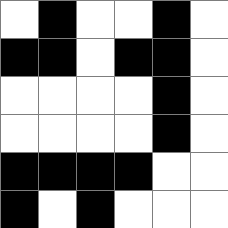[["white", "black", "white", "white", "black", "white"], ["black", "black", "white", "black", "black", "white"], ["white", "white", "white", "white", "black", "white"], ["white", "white", "white", "white", "black", "white"], ["black", "black", "black", "black", "white", "white"], ["black", "white", "black", "white", "white", "white"]]